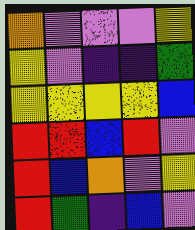[["orange", "violet", "violet", "violet", "yellow"], ["yellow", "violet", "indigo", "indigo", "green"], ["yellow", "yellow", "yellow", "yellow", "blue"], ["red", "red", "blue", "red", "violet"], ["red", "blue", "orange", "violet", "yellow"], ["red", "green", "indigo", "blue", "violet"]]